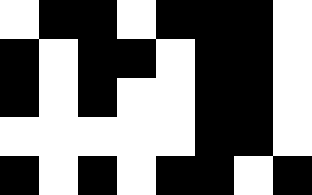[["white", "black", "black", "white", "black", "black", "black", "white"], ["black", "white", "black", "black", "white", "black", "black", "white"], ["black", "white", "black", "white", "white", "black", "black", "white"], ["white", "white", "white", "white", "white", "black", "black", "white"], ["black", "white", "black", "white", "black", "black", "white", "black"]]